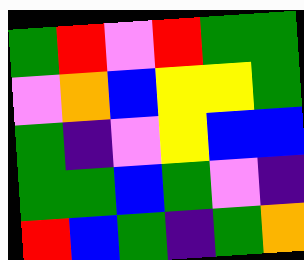[["green", "red", "violet", "red", "green", "green"], ["violet", "orange", "blue", "yellow", "yellow", "green"], ["green", "indigo", "violet", "yellow", "blue", "blue"], ["green", "green", "blue", "green", "violet", "indigo"], ["red", "blue", "green", "indigo", "green", "orange"]]